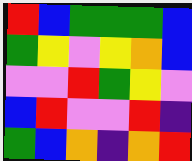[["red", "blue", "green", "green", "green", "blue"], ["green", "yellow", "violet", "yellow", "orange", "blue"], ["violet", "violet", "red", "green", "yellow", "violet"], ["blue", "red", "violet", "violet", "red", "indigo"], ["green", "blue", "orange", "indigo", "orange", "red"]]